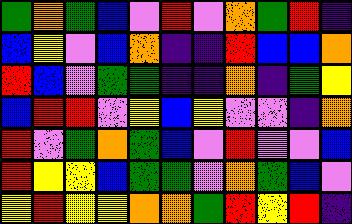[["green", "orange", "green", "blue", "violet", "red", "violet", "orange", "green", "red", "indigo"], ["blue", "yellow", "violet", "blue", "orange", "indigo", "indigo", "red", "blue", "blue", "orange"], ["red", "blue", "violet", "green", "green", "indigo", "indigo", "orange", "indigo", "green", "yellow"], ["blue", "red", "red", "violet", "yellow", "blue", "yellow", "violet", "violet", "indigo", "orange"], ["red", "violet", "green", "orange", "green", "blue", "violet", "red", "violet", "violet", "blue"], ["red", "yellow", "yellow", "blue", "green", "green", "violet", "orange", "green", "blue", "violet"], ["yellow", "red", "yellow", "yellow", "orange", "orange", "green", "red", "yellow", "red", "indigo"]]